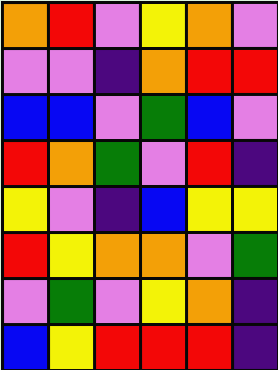[["orange", "red", "violet", "yellow", "orange", "violet"], ["violet", "violet", "indigo", "orange", "red", "red"], ["blue", "blue", "violet", "green", "blue", "violet"], ["red", "orange", "green", "violet", "red", "indigo"], ["yellow", "violet", "indigo", "blue", "yellow", "yellow"], ["red", "yellow", "orange", "orange", "violet", "green"], ["violet", "green", "violet", "yellow", "orange", "indigo"], ["blue", "yellow", "red", "red", "red", "indigo"]]